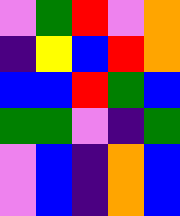[["violet", "green", "red", "violet", "orange"], ["indigo", "yellow", "blue", "red", "orange"], ["blue", "blue", "red", "green", "blue"], ["green", "green", "violet", "indigo", "green"], ["violet", "blue", "indigo", "orange", "blue"], ["violet", "blue", "indigo", "orange", "blue"]]